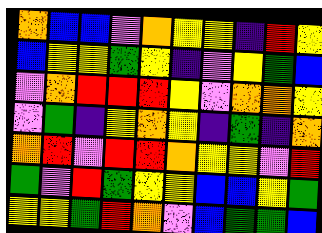[["orange", "blue", "blue", "violet", "orange", "yellow", "yellow", "indigo", "red", "yellow"], ["blue", "yellow", "yellow", "green", "yellow", "indigo", "violet", "yellow", "green", "blue"], ["violet", "orange", "red", "red", "red", "yellow", "violet", "orange", "orange", "yellow"], ["violet", "green", "indigo", "yellow", "orange", "yellow", "indigo", "green", "indigo", "orange"], ["orange", "red", "violet", "red", "red", "orange", "yellow", "yellow", "violet", "red"], ["green", "violet", "red", "green", "yellow", "yellow", "blue", "blue", "yellow", "green"], ["yellow", "yellow", "green", "red", "orange", "violet", "blue", "green", "green", "blue"]]